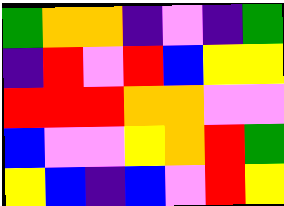[["green", "orange", "orange", "indigo", "violet", "indigo", "green"], ["indigo", "red", "violet", "red", "blue", "yellow", "yellow"], ["red", "red", "red", "orange", "orange", "violet", "violet"], ["blue", "violet", "violet", "yellow", "orange", "red", "green"], ["yellow", "blue", "indigo", "blue", "violet", "red", "yellow"]]